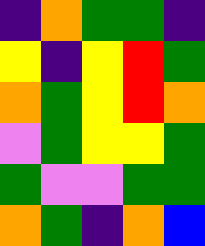[["indigo", "orange", "green", "green", "indigo"], ["yellow", "indigo", "yellow", "red", "green"], ["orange", "green", "yellow", "red", "orange"], ["violet", "green", "yellow", "yellow", "green"], ["green", "violet", "violet", "green", "green"], ["orange", "green", "indigo", "orange", "blue"]]